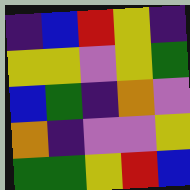[["indigo", "blue", "red", "yellow", "indigo"], ["yellow", "yellow", "violet", "yellow", "green"], ["blue", "green", "indigo", "orange", "violet"], ["orange", "indigo", "violet", "violet", "yellow"], ["green", "green", "yellow", "red", "blue"]]